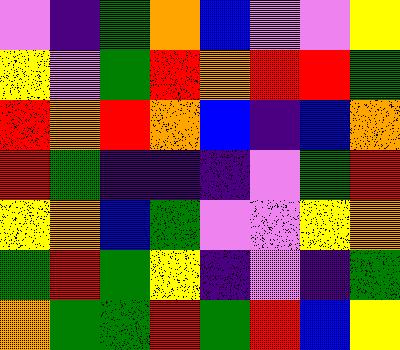[["violet", "indigo", "green", "orange", "blue", "violet", "violet", "yellow"], ["yellow", "violet", "green", "red", "orange", "red", "red", "green"], ["red", "orange", "red", "orange", "blue", "indigo", "blue", "orange"], ["red", "green", "indigo", "indigo", "indigo", "violet", "green", "red"], ["yellow", "orange", "blue", "green", "violet", "violet", "yellow", "orange"], ["green", "red", "green", "yellow", "indigo", "violet", "indigo", "green"], ["orange", "green", "green", "red", "green", "red", "blue", "yellow"]]